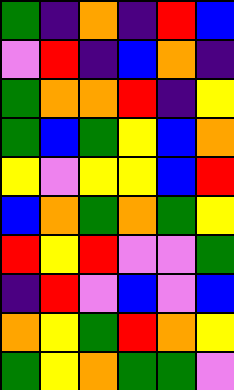[["green", "indigo", "orange", "indigo", "red", "blue"], ["violet", "red", "indigo", "blue", "orange", "indigo"], ["green", "orange", "orange", "red", "indigo", "yellow"], ["green", "blue", "green", "yellow", "blue", "orange"], ["yellow", "violet", "yellow", "yellow", "blue", "red"], ["blue", "orange", "green", "orange", "green", "yellow"], ["red", "yellow", "red", "violet", "violet", "green"], ["indigo", "red", "violet", "blue", "violet", "blue"], ["orange", "yellow", "green", "red", "orange", "yellow"], ["green", "yellow", "orange", "green", "green", "violet"]]